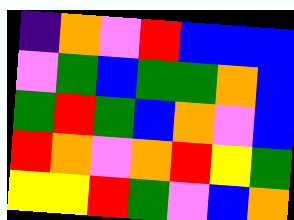[["indigo", "orange", "violet", "red", "blue", "blue", "blue"], ["violet", "green", "blue", "green", "green", "orange", "blue"], ["green", "red", "green", "blue", "orange", "violet", "blue"], ["red", "orange", "violet", "orange", "red", "yellow", "green"], ["yellow", "yellow", "red", "green", "violet", "blue", "orange"]]